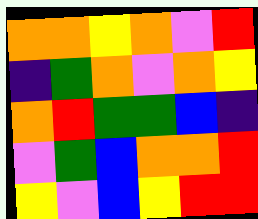[["orange", "orange", "yellow", "orange", "violet", "red"], ["indigo", "green", "orange", "violet", "orange", "yellow"], ["orange", "red", "green", "green", "blue", "indigo"], ["violet", "green", "blue", "orange", "orange", "red"], ["yellow", "violet", "blue", "yellow", "red", "red"]]